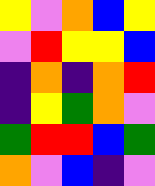[["yellow", "violet", "orange", "blue", "yellow"], ["violet", "red", "yellow", "yellow", "blue"], ["indigo", "orange", "indigo", "orange", "red"], ["indigo", "yellow", "green", "orange", "violet"], ["green", "red", "red", "blue", "green"], ["orange", "violet", "blue", "indigo", "violet"]]